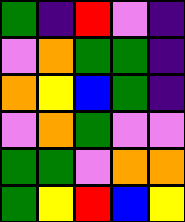[["green", "indigo", "red", "violet", "indigo"], ["violet", "orange", "green", "green", "indigo"], ["orange", "yellow", "blue", "green", "indigo"], ["violet", "orange", "green", "violet", "violet"], ["green", "green", "violet", "orange", "orange"], ["green", "yellow", "red", "blue", "yellow"]]